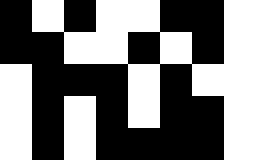[["black", "white", "black", "white", "white", "black", "black", "white"], ["black", "black", "white", "white", "black", "white", "black", "white"], ["white", "black", "black", "black", "white", "black", "white", "white"], ["white", "black", "white", "black", "white", "black", "black", "white"], ["white", "black", "white", "black", "black", "black", "black", "white"]]